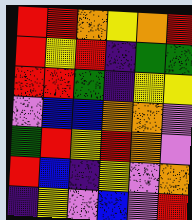[["red", "red", "orange", "yellow", "orange", "red"], ["red", "yellow", "red", "indigo", "green", "green"], ["red", "red", "green", "indigo", "yellow", "yellow"], ["violet", "blue", "blue", "orange", "orange", "violet"], ["green", "red", "yellow", "red", "orange", "violet"], ["red", "blue", "indigo", "yellow", "violet", "orange"], ["indigo", "yellow", "violet", "blue", "violet", "red"]]